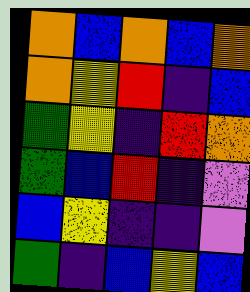[["orange", "blue", "orange", "blue", "orange"], ["orange", "yellow", "red", "indigo", "blue"], ["green", "yellow", "indigo", "red", "orange"], ["green", "blue", "red", "indigo", "violet"], ["blue", "yellow", "indigo", "indigo", "violet"], ["green", "indigo", "blue", "yellow", "blue"]]